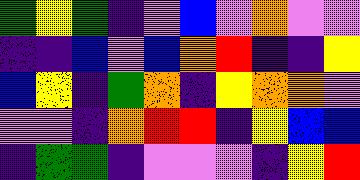[["green", "yellow", "green", "indigo", "violet", "blue", "violet", "orange", "violet", "violet"], ["indigo", "indigo", "blue", "violet", "blue", "orange", "red", "indigo", "indigo", "yellow"], ["blue", "yellow", "indigo", "green", "orange", "indigo", "yellow", "orange", "orange", "violet"], ["violet", "violet", "indigo", "orange", "red", "red", "indigo", "yellow", "blue", "blue"], ["indigo", "green", "green", "indigo", "violet", "violet", "violet", "indigo", "yellow", "red"]]